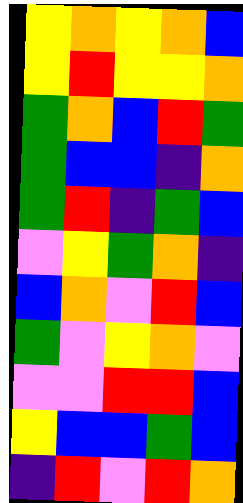[["yellow", "orange", "yellow", "orange", "blue"], ["yellow", "red", "yellow", "yellow", "orange"], ["green", "orange", "blue", "red", "green"], ["green", "blue", "blue", "indigo", "orange"], ["green", "red", "indigo", "green", "blue"], ["violet", "yellow", "green", "orange", "indigo"], ["blue", "orange", "violet", "red", "blue"], ["green", "violet", "yellow", "orange", "violet"], ["violet", "violet", "red", "red", "blue"], ["yellow", "blue", "blue", "green", "blue"], ["indigo", "red", "violet", "red", "orange"]]